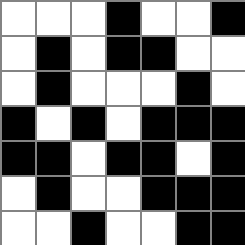[["white", "white", "white", "black", "white", "white", "black"], ["white", "black", "white", "black", "black", "white", "white"], ["white", "black", "white", "white", "white", "black", "white"], ["black", "white", "black", "white", "black", "black", "black"], ["black", "black", "white", "black", "black", "white", "black"], ["white", "black", "white", "white", "black", "black", "black"], ["white", "white", "black", "white", "white", "black", "black"]]